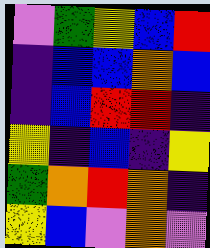[["violet", "green", "yellow", "blue", "red"], ["indigo", "blue", "blue", "orange", "blue"], ["indigo", "blue", "red", "red", "indigo"], ["yellow", "indigo", "blue", "indigo", "yellow"], ["green", "orange", "red", "orange", "indigo"], ["yellow", "blue", "violet", "orange", "violet"]]